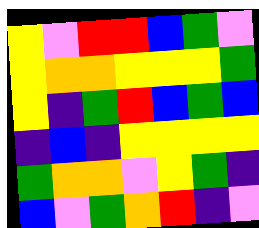[["yellow", "violet", "red", "red", "blue", "green", "violet"], ["yellow", "orange", "orange", "yellow", "yellow", "yellow", "green"], ["yellow", "indigo", "green", "red", "blue", "green", "blue"], ["indigo", "blue", "indigo", "yellow", "yellow", "yellow", "yellow"], ["green", "orange", "orange", "violet", "yellow", "green", "indigo"], ["blue", "violet", "green", "orange", "red", "indigo", "violet"]]